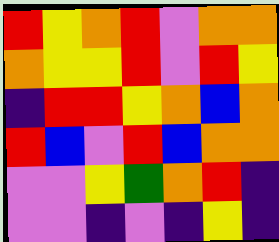[["red", "yellow", "orange", "red", "violet", "orange", "orange"], ["orange", "yellow", "yellow", "red", "violet", "red", "yellow"], ["indigo", "red", "red", "yellow", "orange", "blue", "orange"], ["red", "blue", "violet", "red", "blue", "orange", "orange"], ["violet", "violet", "yellow", "green", "orange", "red", "indigo"], ["violet", "violet", "indigo", "violet", "indigo", "yellow", "indigo"]]